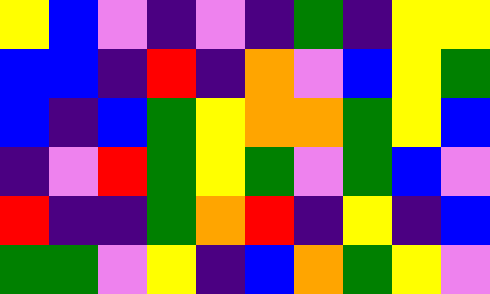[["yellow", "blue", "violet", "indigo", "violet", "indigo", "green", "indigo", "yellow", "yellow"], ["blue", "blue", "indigo", "red", "indigo", "orange", "violet", "blue", "yellow", "green"], ["blue", "indigo", "blue", "green", "yellow", "orange", "orange", "green", "yellow", "blue"], ["indigo", "violet", "red", "green", "yellow", "green", "violet", "green", "blue", "violet"], ["red", "indigo", "indigo", "green", "orange", "red", "indigo", "yellow", "indigo", "blue"], ["green", "green", "violet", "yellow", "indigo", "blue", "orange", "green", "yellow", "violet"]]